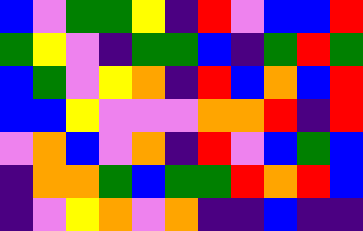[["blue", "violet", "green", "green", "yellow", "indigo", "red", "violet", "blue", "blue", "red"], ["green", "yellow", "violet", "indigo", "green", "green", "blue", "indigo", "green", "red", "green"], ["blue", "green", "violet", "yellow", "orange", "indigo", "red", "blue", "orange", "blue", "red"], ["blue", "blue", "yellow", "violet", "violet", "violet", "orange", "orange", "red", "indigo", "red"], ["violet", "orange", "blue", "violet", "orange", "indigo", "red", "violet", "blue", "green", "blue"], ["indigo", "orange", "orange", "green", "blue", "green", "green", "red", "orange", "red", "blue"], ["indigo", "violet", "yellow", "orange", "violet", "orange", "indigo", "indigo", "blue", "indigo", "indigo"]]